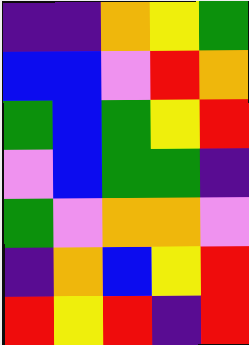[["indigo", "indigo", "orange", "yellow", "green"], ["blue", "blue", "violet", "red", "orange"], ["green", "blue", "green", "yellow", "red"], ["violet", "blue", "green", "green", "indigo"], ["green", "violet", "orange", "orange", "violet"], ["indigo", "orange", "blue", "yellow", "red"], ["red", "yellow", "red", "indigo", "red"]]